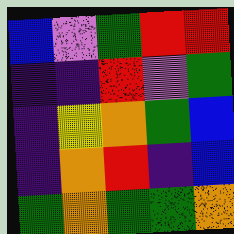[["blue", "violet", "green", "red", "red"], ["indigo", "indigo", "red", "violet", "green"], ["indigo", "yellow", "orange", "green", "blue"], ["indigo", "orange", "red", "indigo", "blue"], ["green", "orange", "green", "green", "orange"]]